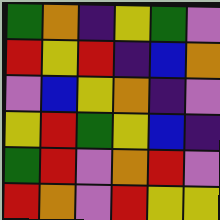[["green", "orange", "indigo", "yellow", "green", "violet"], ["red", "yellow", "red", "indigo", "blue", "orange"], ["violet", "blue", "yellow", "orange", "indigo", "violet"], ["yellow", "red", "green", "yellow", "blue", "indigo"], ["green", "red", "violet", "orange", "red", "violet"], ["red", "orange", "violet", "red", "yellow", "yellow"]]